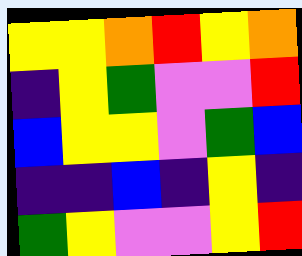[["yellow", "yellow", "orange", "red", "yellow", "orange"], ["indigo", "yellow", "green", "violet", "violet", "red"], ["blue", "yellow", "yellow", "violet", "green", "blue"], ["indigo", "indigo", "blue", "indigo", "yellow", "indigo"], ["green", "yellow", "violet", "violet", "yellow", "red"]]